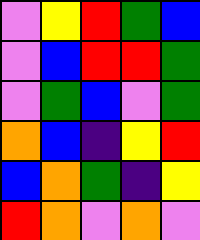[["violet", "yellow", "red", "green", "blue"], ["violet", "blue", "red", "red", "green"], ["violet", "green", "blue", "violet", "green"], ["orange", "blue", "indigo", "yellow", "red"], ["blue", "orange", "green", "indigo", "yellow"], ["red", "orange", "violet", "orange", "violet"]]